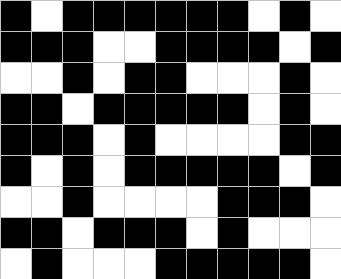[["black", "white", "black", "black", "black", "black", "black", "black", "white", "black", "white"], ["black", "black", "black", "white", "white", "black", "black", "black", "black", "white", "black"], ["white", "white", "black", "white", "black", "black", "white", "white", "white", "black", "white"], ["black", "black", "white", "black", "black", "black", "black", "black", "white", "black", "white"], ["black", "black", "black", "white", "black", "white", "white", "white", "white", "black", "black"], ["black", "white", "black", "white", "black", "black", "black", "black", "black", "white", "black"], ["white", "white", "black", "white", "white", "white", "white", "black", "black", "black", "white"], ["black", "black", "white", "black", "black", "black", "white", "black", "white", "white", "white"], ["white", "black", "white", "white", "white", "black", "black", "black", "black", "black", "white"]]